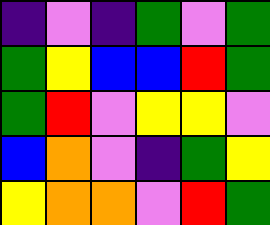[["indigo", "violet", "indigo", "green", "violet", "green"], ["green", "yellow", "blue", "blue", "red", "green"], ["green", "red", "violet", "yellow", "yellow", "violet"], ["blue", "orange", "violet", "indigo", "green", "yellow"], ["yellow", "orange", "orange", "violet", "red", "green"]]